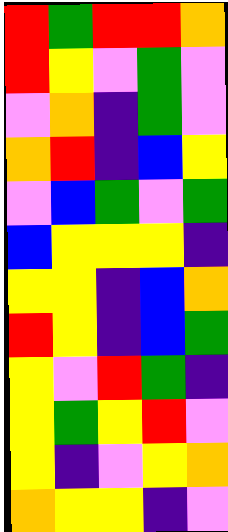[["red", "green", "red", "red", "orange"], ["red", "yellow", "violet", "green", "violet"], ["violet", "orange", "indigo", "green", "violet"], ["orange", "red", "indigo", "blue", "yellow"], ["violet", "blue", "green", "violet", "green"], ["blue", "yellow", "yellow", "yellow", "indigo"], ["yellow", "yellow", "indigo", "blue", "orange"], ["red", "yellow", "indigo", "blue", "green"], ["yellow", "violet", "red", "green", "indigo"], ["yellow", "green", "yellow", "red", "violet"], ["yellow", "indigo", "violet", "yellow", "orange"], ["orange", "yellow", "yellow", "indigo", "violet"]]